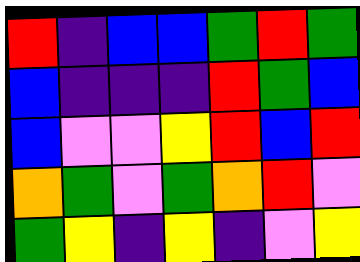[["red", "indigo", "blue", "blue", "green", "red", "green"], ["blue", "indigo", "indigo", "indigo", "red", "green", "blue"], ["blue", "violet", "violet", "yellow", "red", "blue", "red"], ["orange", "green", "violet", "green", "orange", "red", "violet"], ["green", "yellow", "indigo", "yellow", "indigo", "violet", "yellow"]]